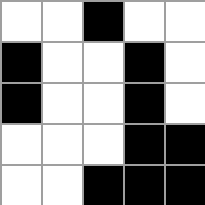[["white", "white", "black", "white", "white"], ["black", "white", "white", "black", "white"], ["black", "white", "white", "black", "white"], ["white", "white", "white", "black", "black"], ["white", "white", "black", "black", "black"]]